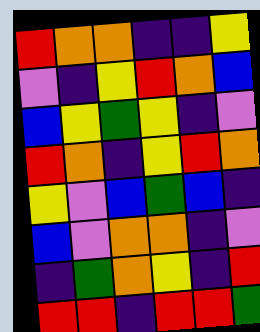[["red", "orange", "orange", "indigo", "indigo", "yellow"], ["violet", "indigo", "yellow", "red", "orange", "blue"], ["blue", "yellow", "green", "yellow", "indigo", "violet"], ["red", "orange", "indigo", "yellow", "red", "orange"], ["yellow", "violet", "blue", "green", "blue", "indigo"], ["blue", "violet", "orange", "orange", "indigo", "violet"], ["indigo", "green", "orange", "yellow", "indigo", "red"], ["red", "red", "indigo", "red", "red", "green"]]